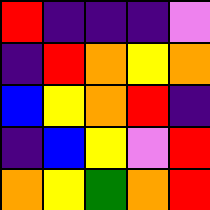[["red", "indigo", "indigo", "indigo", "violet"], ["indigo", "red", "orange", "yellow", "orange"], ["blue", "yellow", "orange", "red", "indigo"], ["indigo", "blue", "yellow", "violet", "red"], ["orange", "yellow", "green", "orange", "red"]]